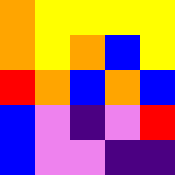[["orange", "yellow", "yellow", "yellow", "yellow"], ["orange", "yellow", "orange", "blue", "yellow"], ["red", "orange", "blue", "orange", "blue"], ["blue", "violet", "indigo", "violet", "red"], ["blue", "violet", "violet", "indigo", "indigo"]]